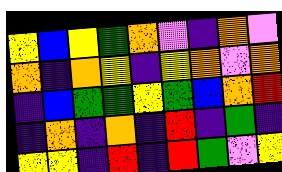[["yellow", "blue", "yellow", "green", "orange", "violet", "indigo", "orange", "violet"], ["orange", "indigo", "orange", "yellow", "indigo", "yellow", "orange", "violet", "orange"], ["indigo", "blue", "green", "green", "yellow", "green", "blue", "orange", "red"], ["indigo", "orange", "indigo", "orange", "indigo", "red", "indigo", "green", "indigo"], ["yellow", "yellow", "indigo", "red", "indigo", "red", "green", "violet", "yellow"]]